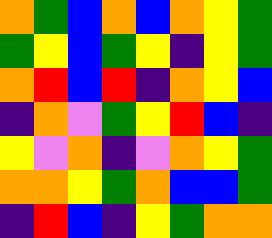[["orange", "green", "blue", "orange", "blue", "orange", "yellow", "green"], ["green", "yellow", "blue", "green", "yellow", "indigo", "yellow", "green"], ["orange", "red", "blue", "red", "indigo", "orange", "yellow", "blue"], ["indigo", "orange", "violet", "green", "yellow", "red", "blue", "indigo"], ["yellow", "violet", "orange", "indigo", "violet", "orange", "yellow", "green"], ["orange", "orange", "yellow", "green", "orange", "blue", "blue", "green"], ["indigo", "red", "blue", "indigo", "yellow", "green", "orange", "orange"]]